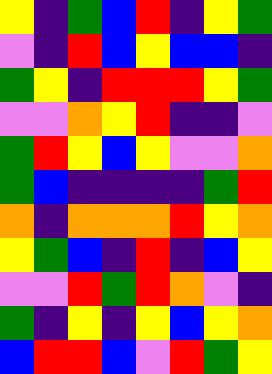[["yellow", "indigo", "green", "blue", "red", "indigo", "yellow", "green"], ["violet", "indigo", "red", "blue", "yellow", "blue", "blue", "indigo"], ["green", "yellow", "indigo", "red", "red", "red", "yellow", "green"], ["violet", "violet", "orange", "yellow", "red", "indigo", "indigo", "violet"], ["green", "red", "yellow", "blue", "yellow", "violet", "violet", "orange"], ["green", "blue", "indigo", "indigo", "indigo", "indigo", "green", "red"], ["orange", "indigo", "orange", "orange", "orange", "red", "yellow", "orange"], ["yellow", "green", "blue", "indigo", "red", "indigo", "blue", "yellow"], ["violet", "violet", "red", "green", "red", "orange", "violet", "indigo"], ["green", "indigo", "yellow", "indigo", "yellow", "blue", "yellow", "orange"], ["blue", "red", "red", "blue", "violet", "red", "green", "yellow"]]